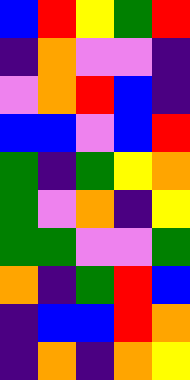[["blue", "red", "yellow", "green", "red"], ["indigo", "orange", "violet", "violet", "indigo"], ["violet", "orange", "red", "blue", "indigo"], ["blue", "blue", "violet", "blue", "red"], ["green", "indigo", "green", "yellow", "orange"], ["green", "violet", "orange", "indigo", "yellow"], ["green", "green", "violet", "violet", "green"], ["orange", "indigo", "green", "red", "blue"], ["indigo", "blue", "blue", "red", "orange"], ["indigo", "orange", "indigo", "orange", "yellow"]]